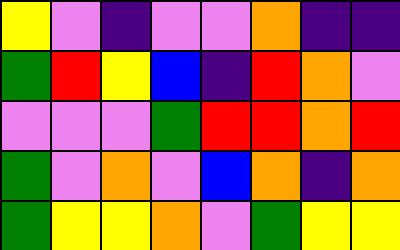[["yellow", "violet", "indigo", "violet", "violet", "orange", "indigo", "indigo"], ["green", "red", "yellow", "blue", "indigo", "red", "orange", "violet"], ["violet", "violet", "violet", "green", "red", "red", "orange", "red"], ["green", "violet", "orange", "violet", "blue", "orange", "indigo", "orange"], ["green", "yellow", "yellow", "orange", "violet", "green", "yellow", "yellow"]]